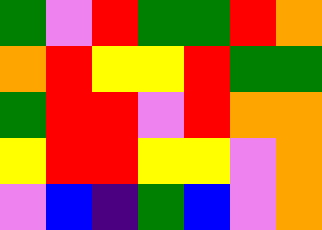[["green", "violet", "red", "green", "green", "red", "orange"], ["orange", "red", "yellow", "yellow", "red", "green", "green"], ["green", "red", "red", "violet", "red", "orange", "orange"], ["yellow", "red", "red", "yellow", "yellow", "violet", "orange"], ["violet", "blue", "indigo", "green", "blue", "violet", "orange"]]